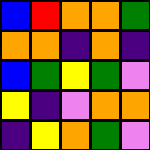[["blue", "red", "orange", "orange", "green"], ["orange", "orange", "indigo", "orange", "indigo"], ["blue", "green", "yellow", "green", "violet"], ["yellow", "indigo", "violet", "orange", "orange"], ["indigo", "yellow", "orange", "green", "violet"]]